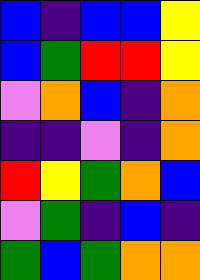[["blue", "indigo", "blue", "blue", "yellow"], ["blue", "green", "red", "red", "yellow"], ["violet", "orange", "blue", "indigo", "orange"], ["indigo", "indigo", "violet", "indigo", "orange"], ["red", "yellow", "green", "orange", "blue"], ["violet", "green", "indigo", "blue", "indigo"], ["green", "blue", "green", "orange", "orange"]]